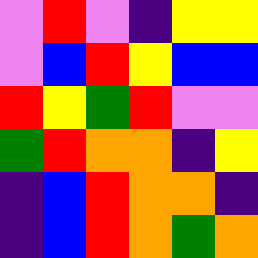[["violet", "red", "violet", "indigo", "yellow", "yellow"], ["violet", "blue", "red", "yellow", "blue", "blue"], ["red", "yellow", "green", "red", "violet", "violet"], ["green", "red", "orange", "orange", "indigo", "yellow"], ["indigo", "blue", "red", "orange", "orange", "indigo"], ["indigo", "blue", "red", "orange", "green", "orange"]]